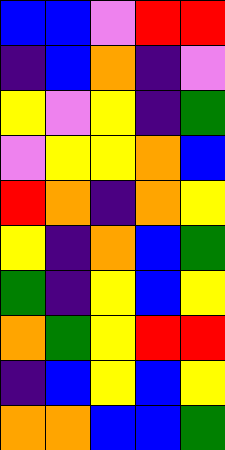[["blue", "blue", "violet", "red", "red"], ["indigo", "blue", "orange", "indigo", "violet"], ["yellow", "violet", "yellow", "indigo", "green"], ["violet", "yellow", "yellow", "orange", "blue"], ["red", "orange", "indigo", "orange", "yellow"], ["yellow", "indigo", "orange", "blue", "green"], ["green", "indigo", "yellow", "blue", "yellow"], ["orange", "green", "yellow", "red", "red"], ["indigo", "blue", "yellow", "blue", "yellow"], ["orange", "orange", "blue", "blue", "green"]]